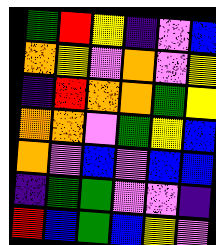[["green", "red", "yellow", "indigo", "violet", "blue"], ["orange", "yellow", "violet", "orange", "violet", "yellow"], ["indigo", "red", "orange", "orange", "green", "yellow"], ["orange", "orange", "violet", "green", "yellow", "blue"], ["orange", "violet", "blue", "violet", "blue", "blue"], ["indigo", "green", "green", "violet", "violet", "indigo"], ["red", "blue", "green", "blue", "yellow", "violet"]]